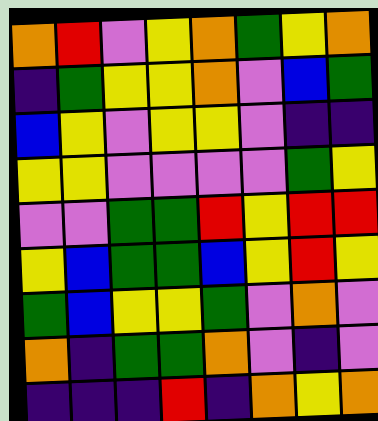[["orange", "red", "violet", "yellow", "orange", "green", "yellow", "orange"], ["indigo", "green", "yellow", "yellow", "orange", "violet", "blue", "green"], ["blue", "yellow", "violet", "yellow", "yellow", "violet", "indigo", "indigo"], ["yellow", "yellow", "violet", "violet", "violet", "violet", "green", "yellow"], ["violet", "violet", "green", "green", "red", "yellow", "red", "red"], ["yellow", "blue", "green", "green", "blue", "yellow", "red", "yellow"], ["green", "blue", "yellow", "yellow", "green", "violet", "orange", "violet"], ["orange", "indigo", "green", "green", "orange", "violet", "indigo", "violet"], ["indigo", "indigo", "indigo", "red", "indigo", "orange", "yellow", "orange"]]